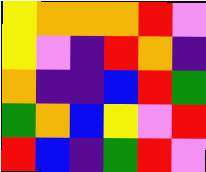[["yellow", "orange", "orange", "orange", "red", "violet"], ["yellow", "violet", "indigo", "red", "orange", "indigo"], ["orange", "indigo", "indigo", "blue", "red", "green"], ["green", "orange", "blue", "yellow", "violet", "red"], ["red", "blue", "indigo", "green", "red", "violet"]]